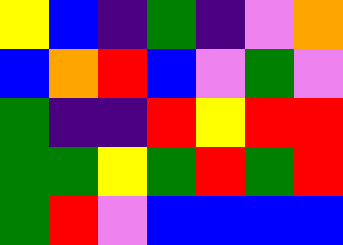[["yellow", "blue", "indigo", "green", "indigo", "violet", "orange"], ["blue", "orange", "red", "blue", "violet", "green", "violet"], ["green", "indigo", "indigo", "red", "yellow", "red", "red"], ["green", "green", "yellow", "green", "red", "green", "red"], ["green", "red", "violet", "blue", "blue", "blue", "blue"]]